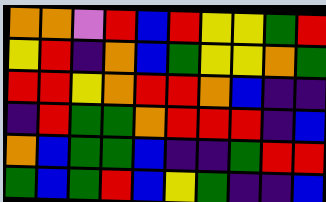[["orange", "orange", "violet", "red", "blue", "red", "yellow", "yellow", "green", "red"], ["yellow", "red", "indigo", "orange", "blue", "green", "yellow", "yellow", "orange", "green"], ["red", "red", "yellow", "orange", "red", "red", "orange", "blue", "indigo", "indigo"], ["indigo", "red", "green", "green", "orange", "red", "red", "red", "indigo", "blue"], ["orange", "blue", "green", "green", "blue", "indigo", "indigo", "green", "red", "red"], ["green", "blue", "green", "red", "blue", "yellow", "green", "indigo", "indigo", "blue"]]